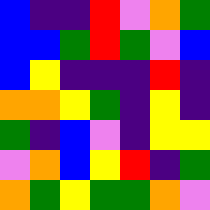[["blue", "indigo", "indigo", "red", "violet", "orange", "green"], ["blue", "blue", "green", "red", "green", "violet", "blue"], ["blue", "yellow", "indigo", "indigo", "indigo", "red", "indigo"], ["orange", "orange", "yellow", "green", "indigo", "yellow", "indigo"], ["green", "indigo", "blue", "violet", "indigo", "yellow", "yellow"], ["violet", "orange", "blue", "yellow", "red", "indigo", "green"], ["orange", "green", "yellow", "green", "green", "orange", "violet"]]